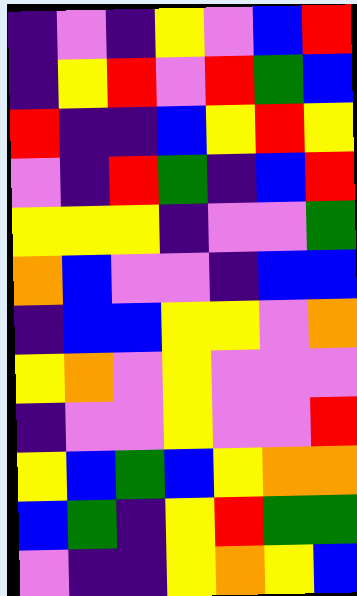[["indigo", "violet", "indigo", "yellow", "violet", "blue", "red"], ["indigo", "yellow", "red", "violet", "red", "green", "blue"], ["red", "indigo", "indigo", "blue", "yellow", "red", "yellow"], ["violet", "indigo", "red", "green", "indigo", "blue", "red"], ["yellow", "yellow", "yellow", "indigo", "violet", "violet", "green"], ["orange", "blue", "violet", "violet", "indigo", "blue", "blue"], ["indigo", "blue", "blue", "yellow", "yellow", "violet", "orange"], ["yellow", "orange", "violet", "yellow", "violet", "violet", "violet"], ["indigo", "violet", "violet", "yellow", "violet", "violet", "red"], ["yellow", "blue", "green", "blue", "yellow", "orange", "orange"], ["blue", "green", "indigo", "yellow", "red", "green", "green"], ["violet", "indigo", "indigo", "yellow", "orange", "yellow", "blue"]]